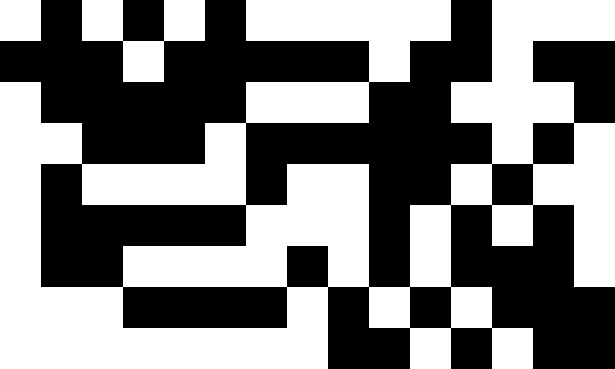[["white", "black", "white", "black", "white", "black", "white", "white", "white", "white", "white", "black", "white", "white", "white"], ["black", "black", "black", "white", "black", "black", "black", "black", "black", "white", "black", "black", "white", "black", "black"], ["white", "black", "black", "black", "black", "black", "white", "white", "white", "black", "black", "white", "white", "white", "black"], ["white", "white", "black", "black", "black", "white", "black", "black", "black", "black", "black", "black", "white", "black", "white"], ["white", "black", "white", "white", "white", "white", "black", "white", "white", "black", "black", "white", "black", "white", "white"], ["white", "black", "black", "black", "black", "black", "white", "white", "white", "black", "white", "black", "white", "black", "white"], ["white", "black", "black", "white", "white", "white", "white", "black", "white", "black", "white", "black", "black", "black", "white"], ["white", "white", "white", "black", "black", "black", "black", "white", "black", "white", "black", "white", "black", "black", "black"], ["white", "white", "white", "white", "white", "white", "white", "white", "black", "black", "white", "black", "white", "black", "black"]]